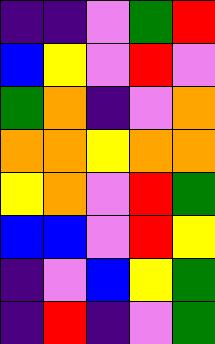[["indigo", "indigo", "violet", "green", "red"], ["blue", "yellow", "violet", "red", "violet"], ["green", "orange", "indigo", "violet", "orange"], ["orange", "orange", "yellow", "orange", "orange"], ["yellow", "orange", "violet", "red", "green"], ["blue", "blue", "violet", "red", "yellow"], ["indigo", "violet", "blue", "yellow", "green"], ["indigo", "red", "indigo", "violet", "green"]]